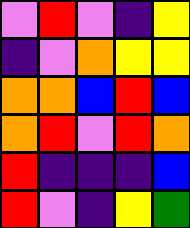[["violet", "red", "violet", "indigo", "yellow"], ["indigo", "violet", "orange", "yellow", "yellow"], ["orange", "orange", "blue", "red", "blue"], ["orange", "red", "violet", "red", "orange"], ["red", "indigo", "indigo", "indigo", "blue"], ["red", "violet", "indigo", "yellow", "green"]]